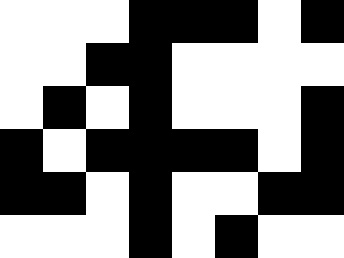[["white", "white", "white", "black", "black", "black", "white", "black"], ["white", "white", "black", "black", "white", "white", "white", "white"], ["white", "black", "white", "black", "white", "white", "white", "black"], ["black", "white", "black", "black", "black", "black", "white", "black"], ["black", "black", "white", "black", "white", "white", "black", "black"], ["white", "white", "white", "black", "white", "black", "white", "white"]]